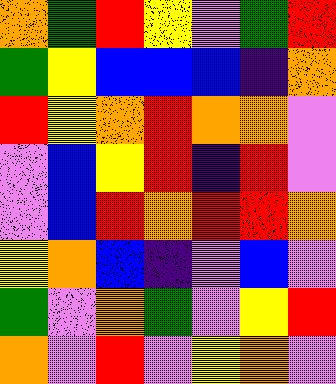[["orange", "green", "red", "yellow", "violet", "green", "red"], ["green", "yellow", "blue", "blue", "blue", "indigo", "orange"], ["red", "yellow", "orange", "red", "orange", "orange", "violet"], ["violet", "blue", "yellow", "red", "indigo", "red", "violet"], ["violet", "blue", "red", "orange", "red", "red", "orange"], ["yellow", "orange", "blue", "indigo", "violet", "blue", "violet"], ["green", "violet", "orange", "green", "violet", "yellow", "red"], ["orange", "violet", "red", "violet", "yellow", "orange", "violet"]]